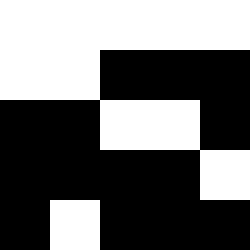[["white", "white", "white", "white", "white"], ["white", "white", "black", "black", "black"], ["black", "black", "white", "white", "black"], ["black", "black", "black", "black", "white"], ["black", "white", "black", "black", "black"]]